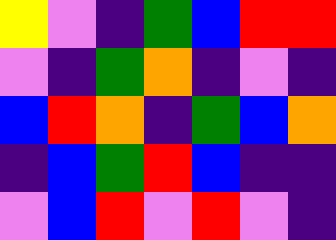[["yellow", "violet", "indigo", "green", "blue", "red", "red"], ["violet", "indigo", "green", "orange", "indigo", "violet", "indigo"], ["blue", "red", "orange", "indigo", "green", "blue", "orange"], ["indigo", "blue", "green", "red", "blue", "indigo", "indigo"], ["violet", "blue", "red", "violet", "red", "violet", "indigo"]]